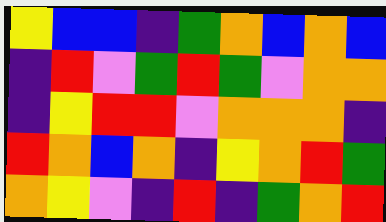[["yellow", "blue", "blue", "indigo", "green", "orange", "blue", "orange", "blue"], ["indigo", "red", "violet", "green", "red", "green", "violet", "orange", "orange"], ["indigo", "yellow", "red", "red", "violet", "orange", "orange", "orange", "indigo"], ["red", "orange", "blue", "orange", "indigo", "yellow", "orange", "red", "green"], ["orange", "yellow", "violet", "indigo", "red", "indigo", "green", "orange", "red"]]